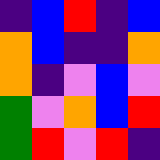[["indigo", "blue", "red", "indigo", "blue"], ["orange", "blue", "indigo", "indigo", "orange"], ["orange", "indigo", "violet", "blue", "violet"], ["green", "violet", "orange", "blue", "red"], ["green", "red", "violet", "red", "indigo"]]